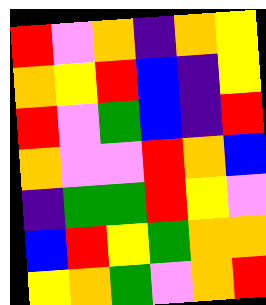[["red", "violet", "orange", "indigo", "orange", "yellow"], ["orange", "yellow", "red", "blue", "indigo", "yellow"], ["red", "violet", "green", "blue", "indigo", "red"], ["orange", "violet", "violet", "red", "orange", "blue"], ["indigo", "green", "green", "red", "yellow", "violet"], ["blue", "red", "yellow", "green", "orange", "orange"], ["yellow", "orange", "green", "violet", "orange", "red"]]